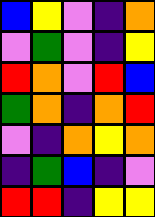[["blue", "yellow", "violet", "indigo", "orange"], ["violet", "green", "violet", "indigo", "yellow"], ["red", "orange", "violet", "red", "blue"], ["green", "orange", "indigo", "orange", "red"], ["violet", "indigo", "orange", "yellow", "orange"], ["indigo", "green", "blue", "indigo", "violet"], ["red", "red", "indigo", "yellow", "yellow"]]